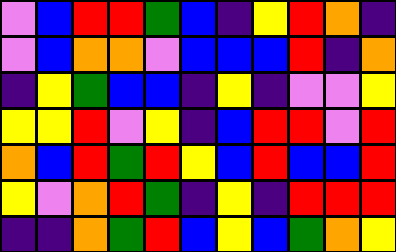[["violet", "blue", "red", "red", "green", "blue", "indigo", "yellow", "red", "orange", "indigo"], ["violet", "blue", "orange", "orange", "violet", "blue", "blue", "blue", "red", "indigo", "orange"], ["indigo", "yellow", "green", "blue", "blue", "indigo", "yellow", "indigo", "violet", "violet", "yellow"], ["yellow", "yellow", "red", "violet", "yellow", "indigo", "blue", "red", "red", "violet", "red"], ["orange", "blue", "red", "green", "red", "yellow", "blue", "red", "blue", "blue", "red"], ["yellow", "violet", "orange", "red", "green", "indigo", "yellow", "indigo", "red", "red", "red"], ["indigo", "indigo", "orange", "green", "red", "blue", "yellow", "blue", "green", "orange", "yellow"]]